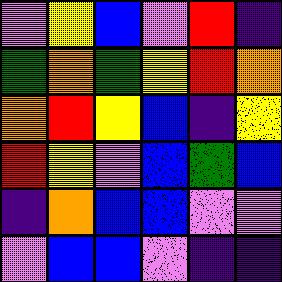[["violet", "yellow", "blue", "violet", "red", "indigo"], ["green", "orange", "green", "yellow", "red", "orange"], ["orange", "red", "yellow", "blue", "indigo", "yellow"], ["red", "yellow", "violet", "blue", "green", "blue"], ["indigo", "orange", "blue", "blue", "violet", "violet"], ["violet", "blue", "blue", "violet", "indigo", "indigo"]]